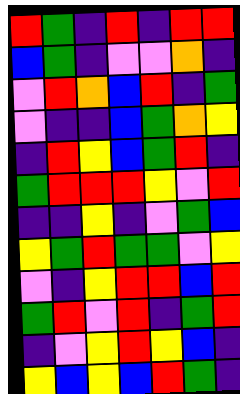[["red", "green", "indigo", "red", "indigo", "red", "red"], ["blue", "green", "indigo", "violet", "violet", "orange", "indigo"], ["violet", "red", "orange", "blue", "red", "indigo", "green"], ["violet", "indigo", "indigo", "blue", "green", "orange", "yellow"], ["indigo", "red", "yellow", "blue", "green", "red", "indigo"], ["green", "red", "red", "red", "yellow", "violet", "red"], ["indigo", "indigo", "yellow", "indigo", "violet", "green", "blue"], ["yellow", "green", "red", "green", "green", "violet", "yellow"], ["violet", "indigo", "yellow", "red", "red", "blue", "red"], ["green", "red", "violet", "red", "indigo", "green", "red"], ["indigo", "violet", "yellow", "red", "yellow", "blue", "indigo"], ["yellow", "blue", "yellow", "blue", "red", "green", "indigo"]]